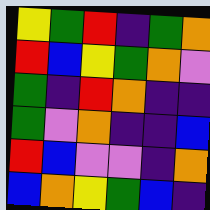[["yellow", "green", "red", "indigo", "green", "orange"], ["red", "blue", "yellow", "green", "orange", "violet"], ["green", "indigo", "red", "orange", "indigo", "indigo"], ["green", "violet", "orange", "indigo", "indigo", "blue"], ["red", "blue", "violet", "violet", "indigo", "orange"], ["blue", "orange", "yellow", "green", "blue", "indigo"]]